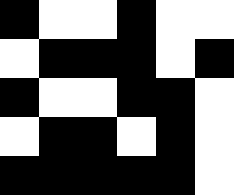[["black", "white", "white", "black", "white", "white"], ["white", "black", "black", "black", "white", "black"], ["black", "white", "white", "black", "black", "white"], ["white", "black", "black", "white", "black", "white"], ["black", "black", "black", "black", "black", "white"]]